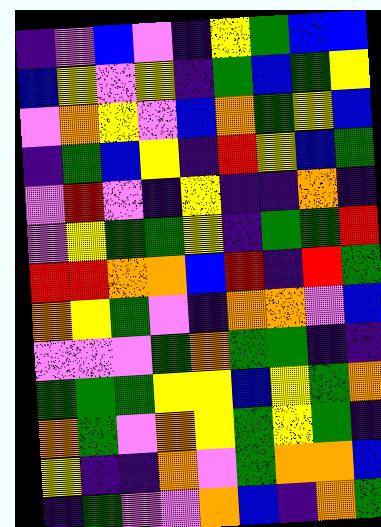[["indigo", "violet", "blue", "violet", "indigo", "yellow", "green", "blue", "blue"], ["blue", "yellow", "violet", "yellow", "indigo", "green", "blue", "green", "yellow"], ["violet", "orange", "yellow", "violet", "blue", "orange", "green", "yellow", "blue"], ["indigo", "green", "blue", "yellow", "indigo", "red", "yellow", "blue", "green"], ["violet", "red", "violet", "indigo", "yellow", "indigo", "indigo", "orange", "indigo"], ["violet", "yellow", "green", "green", "yellow", "indigo", "green", "green", "red"], ["red", "red", "orange", "orange", "blue", "red", "indigo", "red", "green"], ["orange", "yellow", "green", "violet", "indigo", "orange", "orange", "violet", "blue"], ["violet", "violet", "violet", "green", "orange", "green", "green", "indigo", "indigo"], ["green", "green", "green", "yellow", "yellow", "blue", "yellow", "green", "orange"], ["orange", "green", "violet", "orange", "yellow", "green", "yellow", "green", "indigo"], ["yellow", "indigo", "indigo", "orange", "violet", "green", "orange", "orange", "blue"], ["indigo", "green", "violet", "violet", "orange", "blue", "indigo", "orange", "green"]]